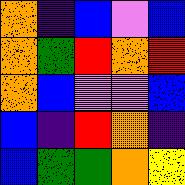[["orange", "indigo", "blue", "violet", "blue"], ["orange", "green", "red", "orange", "red"], ["orange", "blue", "violet", "violet", "blue"], ["blue", "indigo", "red", "orange", "indigo"], ["blue", "green", "green", "orange", "yellow"]]